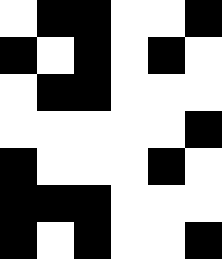[["white", "black", "black", "white", "white", "black"], ["black", "white", "black", "white", "black", "white"], ["white", "black", "black", "white", "white", "white"], ["white", "white", "white", "white", "white", "black"], ["black", "white", "white", "white", "black", "white"], ["black", "black", "black", "white", "white", "white"], ["black", "white", "black", "white", "white", "black"]]